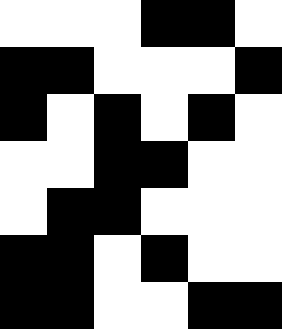[["white", "white", "white", "black", "black", "white"], ["black", "black", "white", "white", "white", "black"], ["black", "white", "black", "white", "black", "white"], ["white", "white", "black", "black", "white", "white"], ["white", "black", "black", "white", "white", "white"], ["black", "black", "white", "black", "white", "white"], ["black", "black", "white", "white", "black", "black"]]